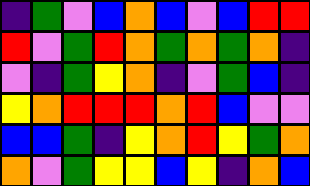[["indigo", "green", "violet", "blue", "orange", "blue", "violet", "blue", "red", "red"], ["red", "violet", "green", "red", "orange", "green", "orange", "green", "orange", "indigo"], ["violet", "indigo", "green", "yellow", "orange", "indigo", "violet", "green", "blue", "indigo"], ["yellow", "orange", "red", "red", "red", "orange", "red", "blue", "violet", "violet"], ["blue", "blue", "green", "indigo", "yellow", "orange", "red", "yellow", "green", "orange"], ["orange", "violet", "green", "yellow", "yellow", "blue", "yellow", "indigo", "orange", "blue"]]